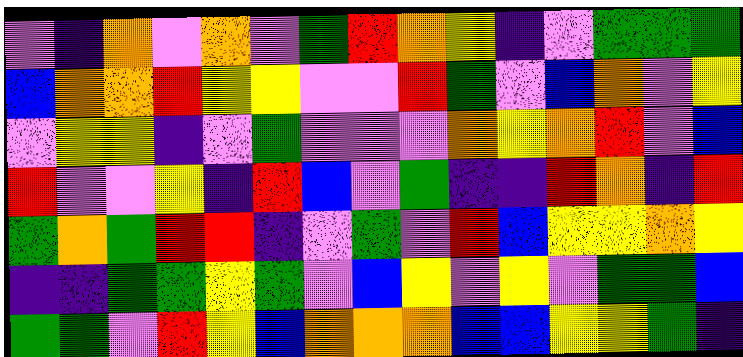[["violet", "indigo", "orange", "violet", "orange", "violet", "green", "red", "orange", "yellow", "indigo", "violet", "green", "green", "green"], ["blue", "orange", "orange", "red", "yellow", "yellow", "violet", "violet", "red", "green", "violet", "blue", "orange", "violet", "yellow"], ["violet", "yellow", "yellow", "indigo", "violet", "green", "violet", "violet", "violet", "orange", "yellow", "orange", "red", "violet", "blue"], ["red", "violet", "violet", "yellow", "indigo", "red", "blue", "violet", "green", "indigo", "indigo", "red", "orange", "indigo", "red"], ["green", "orange", "green", "red", "red", "indigo", "violet", "green", "violet", "red", "blue", "yellow", "yellow", "orange", "yellow"], ["indigo", "indigo", "green", "green", "yellow", "green", "violet", "blue", "yellow", "violet", "yellow", "violet", "green", "green", "blue"], ["green", "green", "violet", "red", "yellow", "blue", "orange", "orange", "orange", "blue", "blue", "yellow", "yellow", "green", "indigo"]]